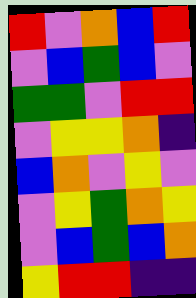[["red", "violet", "orange", "blue", "red"], ["violet", "blue", "green", "blue", "violet"], ["green", "green", "violet", "red", "red"], ["violet", "yellow", "yellow", "orange", "indigo"], ["blue", "orange", "violet", "yellow", "violet"], ["violet", "yellow", "green", "orange", "yellow"], ["violet", "blue", "green", "blue", "orange"], ["yellow", "red", "red", "indigo", "indigo"]]